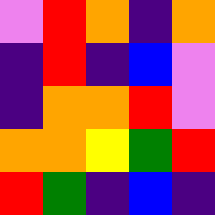[["violet", "red", "orange", "indigo", "orange"], ["indigo", "red", "indigo", "blue", "violet"], ["indigo", "orange", "orange", "red", "violet"], ["orange", "orange", "yellow", "green", "red"], ["red", "green", "indigo", "blue", "indigo"]]